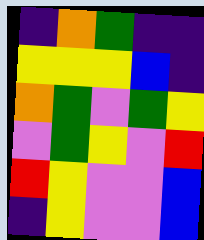[["indigo", "orange", "green", "indigo", "indigo"], ["yellow", "yellow", "yellow", "blue", "indigo"], ["orange", "green", "violet", "green", "yellow"], ["violet", "green", "yellow", "violet", "red"], ["red", "yellow", "violet", "violet", "blue"], ["indigo", "yellow", "violet", "violet", "blue"]]